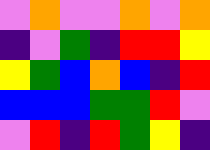[["violet", "orange", "violet", "violet", "orange", "violet", "orange"], ["indigo", "violet", "green", "indigo", "red", "red", "yellow"], ["yellow", "green", "blue", "orange", "blue", "indigo", "red"], ["blue", "blue", "blue", "green", "green", "red", "violet"], ["violet", "red", "indigo", "red", "green", "yellow", "indigo"]]